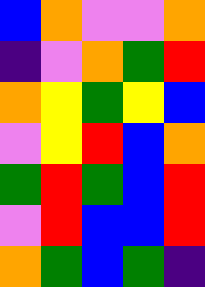[["blue", "orange", "violet", "violet", "orange"], ["indigo", "violet", "orange", "green", "red"], ["orange", "yellow", "green", "yellow", "blue"], ["violet", "yellow", "red", "blue", "orange"], ["green", "red", "green", "blue", "red"], ["violet", "red", "blue", "blue", "red"], ["orange", "green", "blue", "green", "indigo"]]